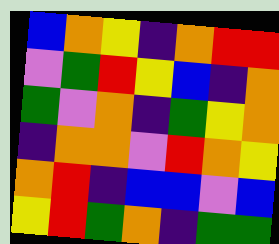[["blue", "orange", "yellow", "indigo", "orange", "red", "red"], ["violet", "green", "red", "yellow", "blue", "indigo", "orange"], ["green", "violet", "orange", "indigo", "green", "yellow", "orange"], ["indigo", "orange", "orange", "violet", "red", "orange", "yellow"], ["orange", "red", "indigo", "blue", "blue", "violet", "blue"], ["yellow", "red", "green", "orange", "indigo", "green", "green"]]